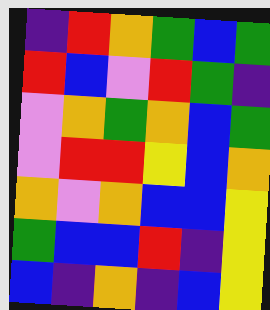[["indigo", "red", "orange", "green", "blue", "green"], ["red", "blue", "violet", "red", "green", "indigo"], ["violet", "orange", "green", "orange", "blue", "green"], ["violet", "red", "red", "yellow", "blue", "orange"], ["orange", "violet", "orange", "blue", "blue", "yellow"], ["green", "blue", "blue", "red", "indigo", "yellow"], ["blue", "indigo", "orange", "indigo", "blue", "yellow"]]